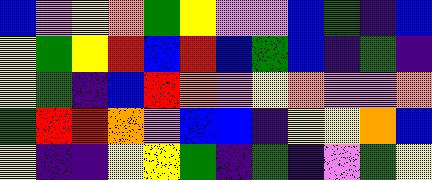[["blue", "violet", "yellow", "orange", "green", "yellow", "violet", "violet", "blue", "green", "indigo", "blue"], ["yellow", "green", "yellow", "red", "blue", "red", "blue", "green", "blue", "indigo", "green", "indigo"], ["yellow", "green", "indigo", "blue", "red", "orange", "violet", "yellow", "orange", "violet", "violet", "orange"], ["green", "red", "red", "orange", "violet", "blue", "blue", "indigo", "yellow", "yellow", "orange", "blue"], ["yellow", "indigo", "indigo", "yellow", "yellow", "green", "indigo", "green", "indigo", "violet", "green", "yellow"]]